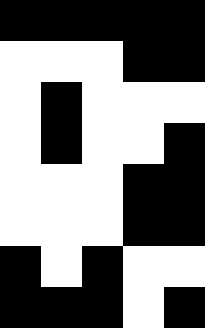[["black", "black", "black", "black", "black"], ["white", "white", "white", "black", "black"], ["white", "black", "white", "white", "white"], ["white", "black", "white", "white", "black"], ["white", "white", "white", "black", "black"], ["white", "white", "white", "black", "black"], ["black", "white", "black", "white", "white"], ["black", "black", "black", "white", "black"]]